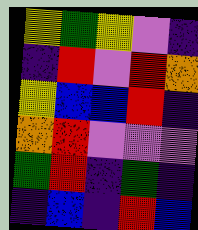[["yellow", "green", "yellow", "violet", "indigo"], ["indigo", "red", "violet", "red", "orange"], ["yellow", "blue", "blue", "red", "indigo"], ["orange", "red", "violet", "violet", "violet"], ["green", "red", "indigo", "green", "indigo"], ["indigo", "blue", "indigo", "red", "blue"]]